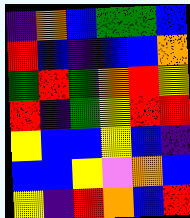[["indigo", "orange", "blue", "green", "green", "blue"], ["red", "blue", "indigo", "blue", "blue", "orange"], ["green", "red", "green", "orange", "red", "yellow"], ["red", "indigo", "green", "yellow", "red", "red"], ["yellow", "blue", "blue", "yellow", "blue", "indigo"], ["blue", "blue", "yellow", "violet", "orange", "blue"], ["yellow", "indigo", "red", "orange", "blue", "red"]]